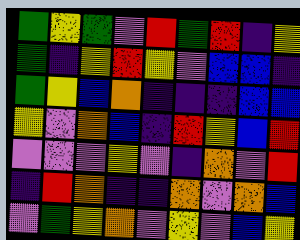[["green", "yellow", "green", "violet", "red", "green", "red", "indigo", "yellow"], ["green", "indigo", "yellow", "red", "yellow", "violet", "blue", "blue", "indigo"], ["green", "yellow", "blue", "orange", "indigo", "indigo", "indigo", "blue", "blue"], ["yellow", "violet", "orange", "blue", "indigo", "red", "yellow", "blue", "red"], ["violet", "violet", "violet", "yellow", "violet", "indigo", "orange", "violet", "red"], ["indigo", "red", "orange", "indigo", "indigo", "orange", "violet", "orange", "blue"], ["violet", "green", "yellow", "orange", "violet", "yellow", "violet", "blue", "yellow"]]